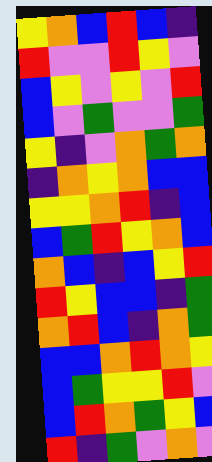[["yellow", "orange", "blue", "red", "blue", "indigo"], ["red", "violet", "violet", "red", "yellow", "violet"], ["blue", "yellow", "violet", "yellow", "violet", "red"], ["blue", "violet", "green", "violet", "violet", "green"], ["yellow", "indigo", "violet", "orange", "green", "orange"], ["indigo", "orange", "yellow", "orange", "blue", "blue"], ["yellow", "yellow", "orange", "red", "indigo", "blue"], ["blue", "green", "red", "yellow", "orange", "blue"], ["orange", "blue", "indigo", "blue", "yellow", "red"], ["red", "yellow", "blue", "blue", "indigo", "green"], ["orange", "red", "blue", "indigo", "orange", "green"], ["blue", "blue", "orange", "red", "orange", "yellow"], ["blue", "green", "yellow", "yellow", "red", "violet"], ["blue", "red", "orange", "green", "yellow", "blue"], ["red", "indigo", "green", "violet", "orange", "violet"]]